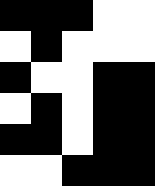[["black", "black", "black", "white", "white"], ["white", "black", "white", "white", "white"], ["black", "white", "white", "black", "black"], ["white", "black", "white", "black", "black"], ["black", "black", "white", "black", "black"], ["white", "white", "black", "black", "black"]]